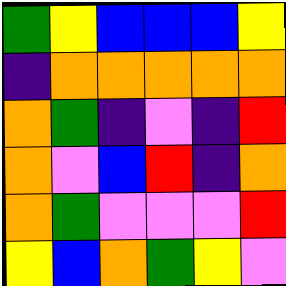[["green", "yellow", "blue", "blue", "blue", "yellow"], ["indigo", "orange", "orange", "orange", "orange", "orange"], ["orange", "green", "indigo", "violet", "indigo", "red"], ["orange", "violet", "blue", "red", "indigo", "orange"], ["orange", "green", "violet", "violet", "violet", "red"], ["yellow", "blue", "orange", "green", "yellow", "violet"]]